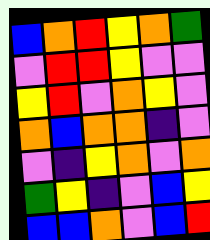[["blue", "orange", "red", "yellow", "orange", "green"], ["violet", "red", "red", "yellow", "violet", "violet"], ["yellow", "red", "violet", "orange", "yellow", "violet"], ["orange", "blue", "orange", "orange", "indigo", "violet"], ["violet", "indigo", "yellow", "orange", "violet", "orange"], ["green", "yellow", "indigo", "violet", "blue", "yellow"], ["blue", "blue", "orange", "violet", "blue", "red"]]